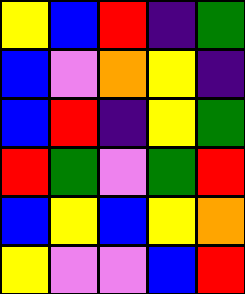[["yellow", "blue", "red", "indigo", "green"], ["blue", "violet", "orange", "yellow", "indigo"], ["blue", "red", "indigo", "yellow", "green"], ["red", "green", "violet", "green", "red"], ["blue", "yellow", "blue", "yellow", "orange"], ["yellow", "violet", "violet", "blue", "red"]]